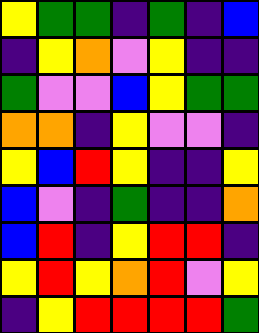[["yellow", "green", "green", "indigo", "green", "indigo", "blue"], ["indigo", "yellow", "orange", "violet", "yellow", "indigo", "indigo"], ["green", "violet", "violet", "blue", "yellow", "green", "green"], ["orange", "orange", "indigo", "yellow", "violet", "violet", "indigo"], ["yellow", "blue", "red", "yellow", "indigo", "indigo", "yellow"], ["blue", "violet", "indigo", "green", "indigo", "indigo", "orange"], ["blue", "red", "indigo", "yellow", "red", "red", "indigo"], ["yellow", "red", "yellow", "orange", "red", "violet", "yellow"], ["indigo", "yellow", "red", "red", "red", "red", "green"]]